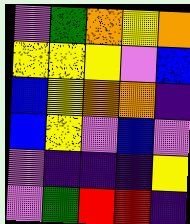[["violet", "green", "orange", "yellow", "orange"], ["yellow", "yellow", "yellow", "violet", "blue"], ["blue", "yellow", "orange", "orange", "indigo"], ["blue", "yellow", "violet", "blue", "violet"], ["violet", "indigo", "indigo", "indigo", "yellow"], ["violet", "green", "red", "red", "indigo"]]